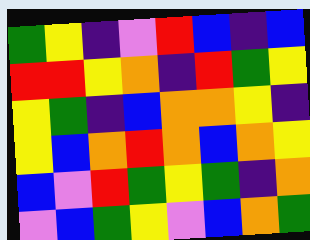[["green", "yellow", "indigo", "violet", "red", "blue", "indigo", "blue"], ["red", "red", "yellow", "orange", "indigo", "red", "green", "yellow"], ["yellow", "green", "indigo", "blue", "orange", "orange", "yellow", "indigo"], ["yellow", "blue", "orange", "red", "orange", "blue", "orange", "yellow"], ["blue", "violet", "red", "green", "yellow", "green", "indigo", "orange"], ["violet", "blue", "green", "yellow", "violet", "blue", "orange", "green"]]